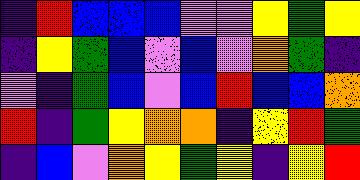[["indigo", "red", "blue", "blue", "blue", "violet", "violet", "yellow", "green", "yellow"], ["indigo", "yellow", "green", "blue", "violet", "blue", "violet", "orange", "green", "indigo"], ["violet", "indigo", "green", "blue", "violet", "blue", "red", "blue", "blue", "orange"], ["red", "indigo", "green", "yellow", "orange", "orange", "indigo", "yellow", "red", "green"], ["indigo", "blue", "violet", "orange", "yellow", "green", "yellow", "indigo", "yellow", "red"]]